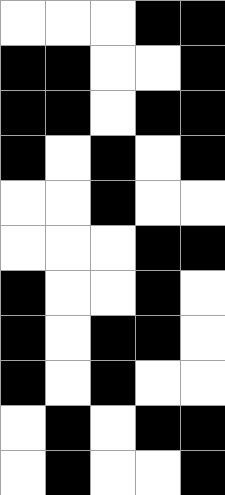[["white", "white", "white", "black", "black"], ["black", "black", "white", "white", "black"], ["black", "black", "white", "black", "black"], ["black", "white", "black", "white", "black"], ["white", "white", "black", "white", "white"], ["white", "white", "white", "black", "black"], ["black", "white", "white", "black", "white"], ["black", "white", "black", "black", "white"], ["black", "white", "black", "white", "white"], ["white", "black", "white", "black", "black"], ["white", "black", "white", "white", "black"]]